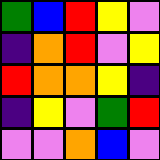[["green", "blue", "red", "yellow", "violet"], ["indigo", "orange", "red", "violet", "yellow"], ["red", "orange", "orange", "yellow", "indigo"], ["indigo", "yellow", "violet", "green", "red"], ["violet", "violet", "orange", "blue", "violet"]]